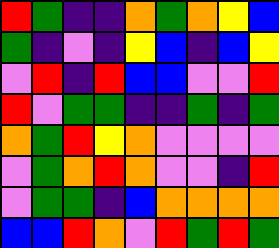[["red", "green", "indigo", "indigo", "orange", "green", "orange", "yellow", "blue"], ["green", "indigo", "violet", "indigo", "yellow", "blue", "indigo", "blue", "yellow"], ["violet", "red", "indigo", "red", "blue", "blue", "violet", "violet", "red"], ["red", "violet", "green", "green", "indigo", "indigo", "green", "indigo", "green"], ["orange", "green", "red", "yellow", "orange", "violet", "violet", "violet", "violet"], ["violet", "green", "orange", "red", "orange", "violet", "violet", "indigo", "red"], ["violet", "green", "green", "indigo", "blue", "orange", "orange", "orange", "orange"], ["blue", "blue", "red", "orange", "violet", "red", "green", "red", "green"]]